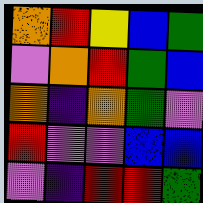[["orange", "red", "yellow", "blue", "green"], ["violet", "orange", "red", "green", "blue"], ["orange", "indigo", "orange", "green", "violet"], ["red", "violet", "violet", "blue", "blue"], ["violet", "indigo", "red", "red", "green"]]